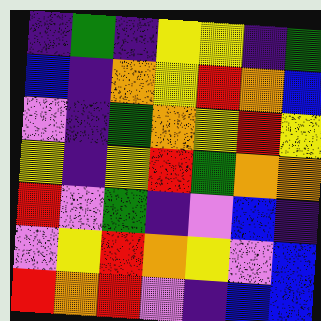[["indigo", "green", "indigo", "yellow", "yellow", "indigo", "green"], ["blue", "indigo", "orange", "yellow", "red", "orange", "blue"], ["violet", "indigo", "green", "orange", "yellow", "red", "yellow"], ["yellow", "indigo", "yellow", "red", "green", "orange", "orange"], ["red", "violet", "green", "indigo", "violet", "blue", "indigo"], ["violet", "yellow", "red", "orange", "yellow", "violet", "blue"], ["red", "orange", "red", "violet", "indigo", "blue", "blue"]]